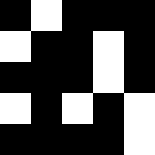[["black", "white", "black", "black", "black"], ["white", "black", "black", "white", "black"], ["black", "black", "black", "white", "black"], ["white", "black", "white", "black", "white"], ["black", "black", "black", "black", "white"]]